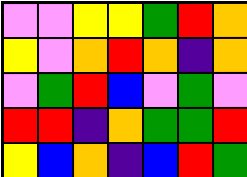[["violet", "violet", "yellow", "yellow", "green", "red", "orange"], ["yellow", "violet", "orange", "red", "orange", "indigo", "orange"], ["violet", "green", "red", "blue", "violet", "green", "violet"], ["red", "red", "indigo", "orange", "green", "green", "red"], ["yellow", "blue", "orange", "indigo", "blue", "red", "green"]]